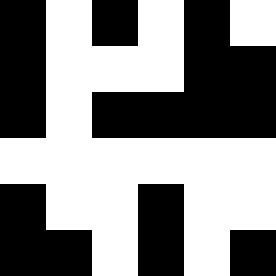[["black", "white", "black", "white", "black", "white"], ["black", "white", "white", "white", "black", "black"], ["black", "white", "black", "black", "black", "black"], ["white", "white", "white", "white", "white", "white"], ["black", "white", "white", "black", "white", "white"], ["black", "black", "white", "black", "white", "black"]]